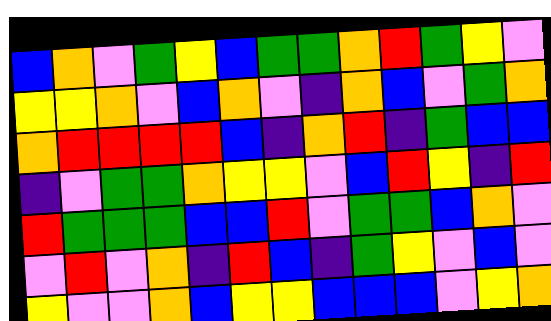[["blue", "orange", "violet", "green", "yellow", "blue", "green", "green", "orange", "red", "green", "yellow", "violet"], ["yellow", "yellow", "orange", "violet", "blue", "orange", "violet", "indigo", "orange", "blue", "violet", "green", "orange"], ["orange", "red", "red", "red", "red", "blue", "indigo", "orange", "red", "indigo", "green", "blue", "blue"], ["indigo", "violet", "green", "green", "orange", "yellow", "yellow", "violet", "blue", "red", "yellow", "indigo", "red"], ["red", "green", "green", "green", "blue", "blue", "red", "violet", "green", "green", "blue", "orange", "violet"], ["violet", "red", "violet", "orange", "indigo", "red", "blue", "indigo", "green", "yellow", "violet", "blue", "violet"], ["yellow", "violet", "violet", "orange", "blue", "yellow", "yellow", "blue", "blue", "blue", "violet", "yellow", "orange"]]